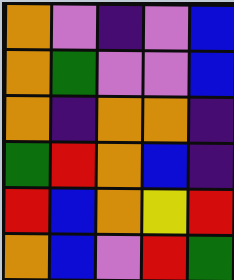[["orange", "violet", "indigo", "violet", "blue"], ["orange", "green", "violet", "violet", "blue"], ["orange", "indigo", "orange", "orange", "indigo"], ["green", "red", "orange", "blue", "indigo"], ["red", "blue", "orange", "yellow", "red"], ["orange", "blue", "violet", "red", "green"]]